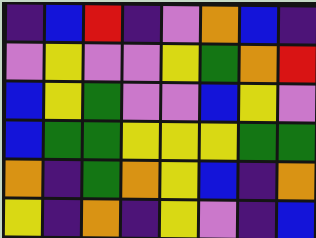[["indigo", "blue", "red", "indigo", "violet", "orange", "blue", "indigo"], ["violet", "yellow", "violet", "violet", "yellow", "green", "orange", "red"], ["blue", "yellow", "green", "violet", "violet", "blue", "yellow", "violet"], ["blue", "green", "green", "yellow", "yellow", "yellow", "green", "green"], ["orange", "indigo", "green", "orange", "yellow", "blue", "indigo", "orange"], ["yellow", "indigo", "orange", "indigo", "yellow", "violet", "indigo", "blue"]]